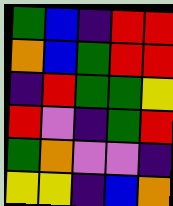[["green", "blue", "indigo", "red", "red"], ["orange", "blue", "green", "red", "red"], ["indigo", "red", "green", "green", "yellow"], ["red", "violet", "indigo", "green", "red"], ["green", "orange", "violet", "violet", "indigo"], ["yellow", "yellow", "indigo", "blue", "orange"]]